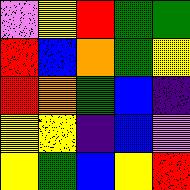[["violet", "yellow", "red", "green", "green"], ["red", "blue", "orange", "green", "yellow"], ["red", "orange", "green", "blue", "indigo"], ["yellow", "yellow", "indigo", "blue", "violet"], ["yellow", "green", "blue", "yellow", "red"]]